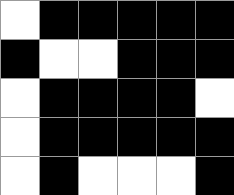[["white", "black", "black", "black", "black", "black"], ["black", "white", "white", "black", "black", "black"], ["white", "black", "black", "black", "black", "white"], ["white", "black", "black", "black", "black", "black"], ["white", "black", "white", "white", "white", "black"]]